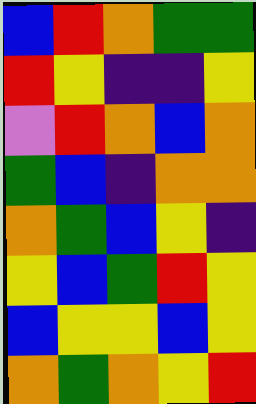[["blue", "red", "orange", "green", "green"], ["red", "yellow", "indigo", "indigo", "yellow"], ["violet", "red", "orange", "blue", "orange"], ["green", "blue", "indigo", "orange", "orange"], ["orange", "green", "blue", "yellow", "indigo"], ["yellow", "blue", "green", "red", "yellow"], ["blue", "yellow", "yellow", "blue", "yellow"], ["orange", "green", "orange", "yellow", "red"]]